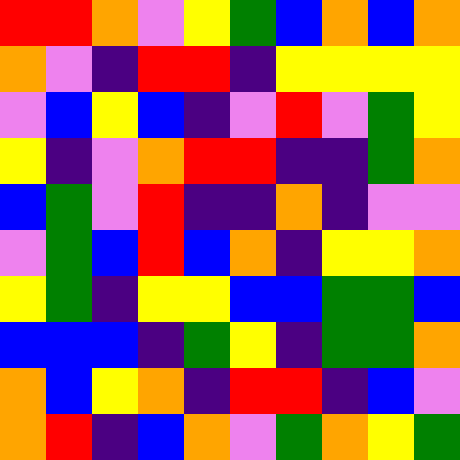[["red", "red", "orange", "violet", "yellow", "green", "blue", "orange", "blue", "orange"], ["orange", "violet", "indigo", "red", "red", "indigo", "yellow", "yellow", "yellow", "yellow"], ["violet", "blue", "yellow", "blue", "indigo", "violet", "red", "violet", "green", "yellow"], ["yellow", "indigo", "violet", "orange", "red", "red", "indigo", "indigo", "green", "orange"], ["blue", "green", "violet", "red", "indigo", "indigo", "orange", "indigo", "violet", "violet"], ["violet", "green", "blue", "red", "blue", "orange", "indigo", "yellow", "yellow", "orange"], ["yellow", "green", "indigo", "yellow", "yellow", "blue", "blue", "green", "green", "blue"], ["blue", "blue", "blue", "indigo", "green", "yellow", "indigo", "green", "green", "orange"], ["orange", "blue", "yellow", "orange", "indigo", "red", "red", "indigo", "blue", "violet"], ["orange", "red", "indigo", "blue", "orange", "violet", "green", "orange", "yellow", "green"]]